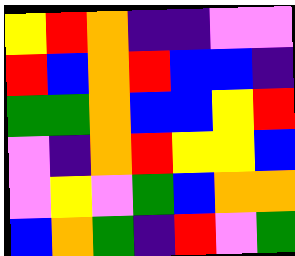[["yellow", "red", "orange", "indigo", "indigo", "violet", "violet"], ["red", "blue", "orange", "red", "blue", "blue", "indigo"], ["green", "green", "orange", "blue", "blue", "yellow", "red"], ["violet", "indigo", "orange", "red", "yellow", "yellow", "blue"], ["violet", "yellow", "violet", "green", "blue", "orange", "orange"], ["blue", "orange", "green", "indigo", "red", "violet", "green"]]